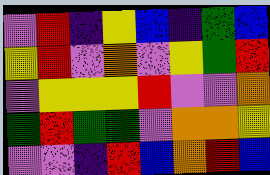[["violet", "red", "indigo", "yellow", "blue", "indigo", "green", "blue"], ["yellow", "red", "violet", "orange", "violet", "yellow", "green", "red"], ["violet", "yellow", "yellow", "yellow", "red", "violet", "violet", "orange"], ["green", "red", "green", "green", "violet", "orange", "orange", "yellow"], ["violet", "violet", "indigo", "red", "blue", "orange", "red", "blue"]]